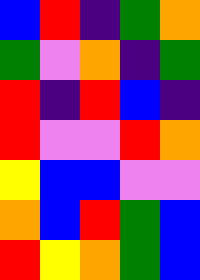[["blue", "red", "indigo", "green", "orange"], ["green", "violet", "orange", "indigo", "green"], ["red", "indigo", "red", "blue", "indigo"], ["red", "violet", "violet", "red", "orange"], ["yellow", "blue", "blue", "violet", "violet"], ["orange", "blue", "red", "green", "blue"], ["red", "yellow", "orange", "green", "blue"]]